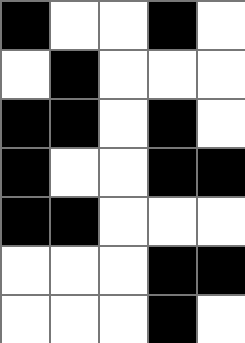[["black", "white", "white", "black", "white"], ["white", "black", "white", "white", "white"], ["black", "black", "white", "black", "white"], ["black", "white", "white", "black", "black"], ["black", "black", "white", "white", "white"], ["white", "white", "white", "black", "black"], ["white", "white", "white", "black", "white"]]